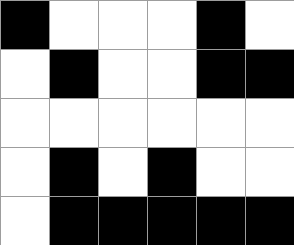[["black", "white", "white", "white", "black", "white"], ["white", "black", "white", "white", "black", "black"], ["white", "white", "white", "white", "white", "white"], ["white", "black", "white", "black", "white", "white"], ["white", "black", "black", "black", "black", "black"]]